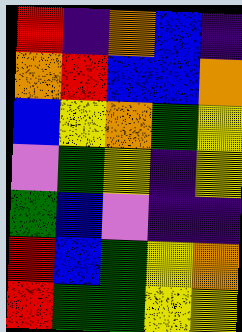[["red", "indigo", "orange", "blue", "indigo"], ["orange", "red", "blue", "blue", "orange"], ["blue", "yellow", "orange", "green", "yellow"], ["violet", "green", "yellow", "indigo", "yellow"], ["green", "blue", "violet", "indigo", "indigo"], ["red", "blue", "green", "yellow", "orange"], ["red", "green", "green", "yellow", "yellow"]]